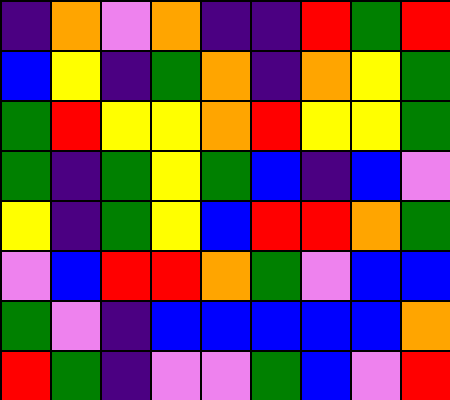[["indigo", "orange", "violet", "orange", "indigo", "indigo", "red", "green", "red"], ["blue", "yellow", "indigo", "green", "orange", "indigo", "orange", "yellow", "green"], ["green", "red", "yellow", "yellow", "orange", "red", "yellow", "yellow", "green"], ["green", "indigo", "green", "yellow", "green", "blue", "indigo", "blue", "violet"], ["yellow", "indigo", "green", "yellow", "blue", "red", "red", "orange", "green"], ["violet", "blue", "red", "red", "orange", "green", "violet", "blue", "blue"], ["green", "violet", "indigo", "blue", "blue", "blue", "blue", "blue", "orange"], ["red", "green", "indigo", "violet", "violet", "green", "blue", "violet", "red"]]